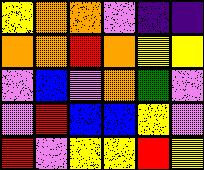[["yellow", "orange", "orange", "violet", "indigo", "indigo"], ["orange", "orange", "red", "orange", "yellow", "yellow"], ["violet", "blue", "violet", "orange", "green", "violet"], ["violet", "red", "blue", "blue", "yellow", "violet"], ["red", "violet", "yellow", "yellow", "red", "yellow"]]